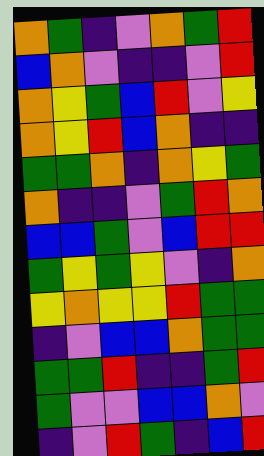[["orange", "green", "indigo", "violet", "orange", "green", "red"], ["blue", "orange", "violet", "indigo", "indigo", "violet", "red"], ["orange", "yellow", "green", "blue", "red", "violet", "yellow"], ["orange", "yellow", "red", "blue", "orange", "indigo", "indigo"], ["green", "green", "orange", "indigo", "orange", "yellow", "green"], ["orange", "indigo", "indigo", "violet", "green", "red", "orange"], ["blue", "blue", "green", "violet", "blue", "red", "red"], ["green", "yellow", "green", "yellow", "violet", "indigo", "orange"], ["yellow", "orange", "yellow", "yellow", "red", "green", "green"], ["indigo", "violet", "blue", "blue", "orange", "green", "green"], ["green", "green", "red", "indigo", "indigo", "green", "red"], ["green", "violet", "violet", "blue", "blue", "orange", "violet"], ["indigo", "violet", "red", "green", "indigo", "blue", "red"]]